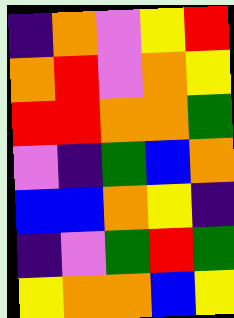[["indigo", "orange", "violet", "yellow", "red"], ["orange", "red", "violet", "orange", "yellow"], ["red", "red", "orange", "orange", "green"], ["violet", "indigo", "green", "blue", "orange"], ["blue", "blue", "orange", "yellow", "indigo"], ["indigo", "violet", "green", "red", "green"], ["yellow", "orange", "orange", "blue", "yellow"]]